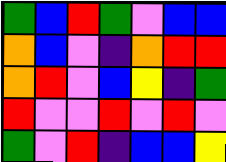[["green", "blue", "red", "green", "violet", "blue", "blue"], ["orange", "blue", "violet", "indigo", "orange", "red", "red"], ["orange", "red", "violet", "blue", "yellow", "indigo", "green"], ["red", "violet", "violet", "red", "violet", "red", "violet"], ["green", "violet", "red", "indigo", "blue", "blue", "yellow"]]